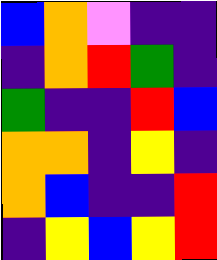[["blue", "orange", "violet", "indigo", "indigo"], ["indigo", "orange", "red", "green", "indigo"], ["green", "indigo", "indigo", "red", "blue"], ["orange", "orange", "indigo", "yellow", "indigo"], ["orange", "blue", "indigo", "indigo", "red"], ["indigo", "yellow", "blue", "yellow", "red"]]